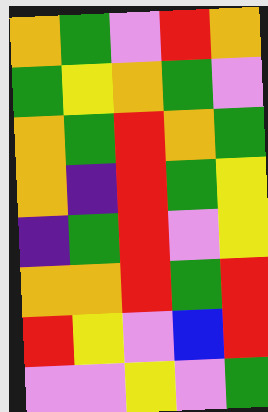[["orange", "green", "violet", "red", "orange"], ["green", "yellow", "orange", "green", "violet"], ["orange", "green", "red", "orange", "green"], ["orange", "indigo", "red", "green", "yellow"], ["indigo", "green", "red", "violet", "yellow"], ["orange", "orange", "red", "green", "red"], ["red", "yellow", "violet", "blue", "red"], ["violet", "violet", "yellow", "violet", "green"]]